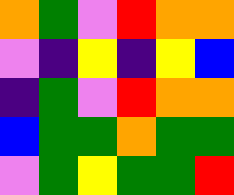[["orange", "green", "violet", "red", "orange", "orange"], ["violet", "indigo", "yellow", "indigo", "yellow", "blue"], ["indigo", "green", "violet", "red", "orange", "orange"], ["blue", "green", "green", "orange", "green", "green"], ["violet", "green", "yellow", "green", "green", "red"]]